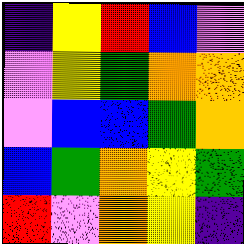[["indigo", "yellow", "red", "blue", "violet"], ["violet", "yellow", "green", "orange", "orange"], ["violet", "blue", "blue", "green", "orange"], ["blue", "green", "orange", "yellow", "green"], ["red", "violet", "orange", "yellow", "indigo"]]